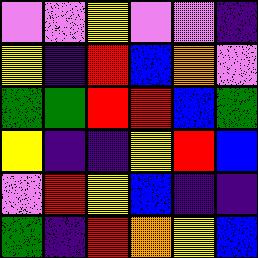[["violet", "violet", "yellow", "violet", "violet", "indigo"], ["yellow", "indigo", "red", "blue", "orange", "violet"], ["green", "green", "red", "red", "blue", "green"], ["yellow", "indigo", "indigo", "yellow", "red", "blue"], ["violet", "red", "yellow", "blue", "indigo", "indigo"], ["green", "indigo", "red", "orange", "yellow", "blue"]]